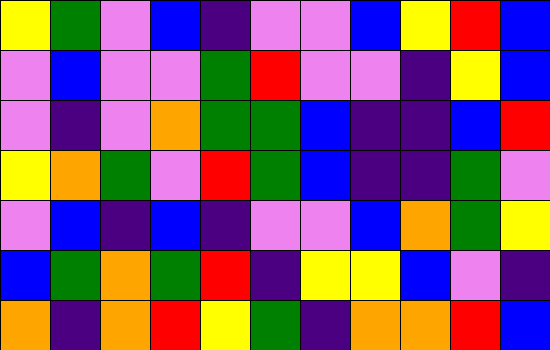[["yellow", "green", "violet", "blue", "indigo", "violet", "violet", "blue", "yellow", "red", "blue"], ["violet", "blue", "violet", "violet", "green", "red", "violet", "violet", "indigo", "yellow", "blue"], ["violet", "indigo", "violet", "orange", "green", "green", "blue", "indigo", "indigo", "blue", "red"], ["yellow", "orange", "green", "violet", "red", "green", "blue", "indigo", "indigo", "green", "violet"], ["violet", "blue", "indigo", "blue", "indigo", "violet", "violet", "blue", "orange", "green", "yellow"], ["blue", "green", "orange", "green", "red", "indigo", "yellow", "yellow", "blue", "violet", "indigo"], ["orange", "indigo", "orange", "red", "yellow", "green", "indigo", "orange", "orange", "red", "blue"]]